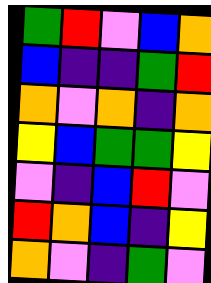[["green", "red", "violet", "blue", "orange"], ["blue", "indigo", "indigo", "green", "red"], ["orange", "violet", "orange", "indigo", "orange"], ["yellow", "blue", "green", "green", "yellow"], ["violet", "indigo", "blue", "red", "violet"], ["red", "orange", "blue", "indigo", "yellow"], ["orange", "violet", "indigo", "green", "violet"]]